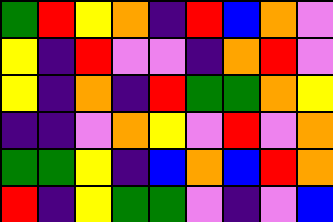[["green", "red", "yellow", "orange", "indigo", "red", "blue", "orange", "violet"], ["yellow", "indigo", "red", "violet", "violet", "indigo", "orange", "red", "violet"], ["yellow", "indigo", "orange", "indigo", "red", "green", "green", "orange", "yellow"], ["indigo", "indigo", "violet", "orange", "yellow", "violet", "red", "violet", "orange"], ["green", "green", "yellow", "indigo", "blue", "orange", "blue", "red", "orange"], ["red", "indigo", "yellow", "green", "green", "violet", "indigo", "violet", "blue"]]